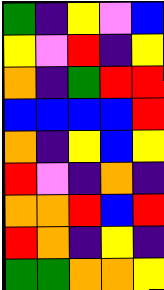[["green", "indigo", "yellow", "violet", "blue"], ["yellow", "violet", "red", "indigo", "yellow"], ["orange", "indigo", "green", "red", "red"], ["blue", "blue", "blue", "blue", "red"], ["orange", "indigo", "yellow", "blue", "yellow"], ["red", "violet", "indigo", "orange", "indigo"], ["orange", "orange", "red", "blue", "red"], ["red", "orange", "indigo", "yellow", "indigo"], ["green", "green", "orange", "orange", "yellow"]]